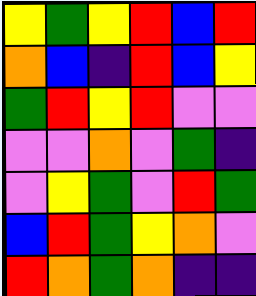[["yellow", "green", "yellow", "red", "blue", "red"], ["orange", "blue", "indigo", "red", "blue", "yellow"], ["green", "red", "yellow", "red", "violet", "violet"], ["violet", "violet", "orange", "violet", "green", "indigo"], ["violet", "yellow", "green", "violet", "red", "green"], ["blue", "red", "green", "yellow", "orange", "violet"], ["red", "orange", "green", "orange", "indigo", "indigo"]]